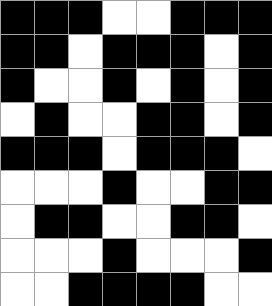[["black", "black", "black", "white", "white", "black", "black", "black"], ["black", "black", "white", "black", "black", "black", "white", "black"], ["black", "white", "white", "black", "white", "black", "white", "black"], ["white", "black", "white", "white", "black", "black", "white", "black"], ["black", "black", "black", "white", "black", "black", "black", "white"], ["white", "white", "white", "black", "white", "white", "black", "black"], ["white", "black", "black", "white", "white", "black", "black", "white"], ["white", "white", "white", "black", "white", "white", "white", "black"], ["white", "white", "black", "black", "black", "black", "white", "white"]]